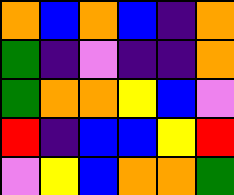[["orange", "blue", "orange", "blue", "indigo", "orange"], ["green", "indigo", "violet", "indigo", "indigo", "orange"], ["green", "orange", "orange", "yellow", "blue", "violet"], ["red", "indigo", "blue", "blue", "yellow", "red"], ["violet", "yellow", "blue", "orange", "orange", "green"]]